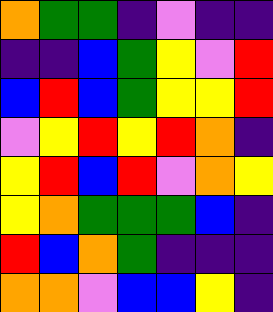[["orange", "green", "green", "indigo", "violet", "indigo", "indigo"], ["indigo", "indigo", "blue", "green", "yellow", "violet", "red"], ["blue", "red", "blue", "green", "yellow", "yellow", "red"], ["violet", "yellow", "red", "yellow", "red", "orange", "indigo"], ["yellow", "red", "blue", "red", "violet", "orange", "yellow"], ["yellow", "orange", "green", "green", "green", "blue", "indigo"], ["red", "blue", "orange", "green", "indigo", "indigo", "indigo"], ["orange", "orange", "violet", "blue", "blue", "yellow", "indigo"]]